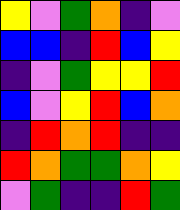[["yellow", "violet", "green", "orange", "indigo", "violet"], ["blue", "blue", "indigo", "red", "blue", "yellow"], ["indigo", "violet", "green", "yellow", "yellow", "red"], ["blue", "violet", "yellow", "red", "blue", "orange"], ["indigo", "red", "orange", "red", "indigo", "indigo"], ["red", "orange", "green", "green", "orange", "yellow"], ["violet", "green", "indigo", "indigo", "red", "green"]]